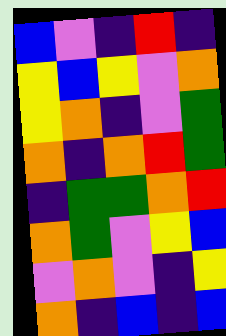[["blue", "violet", "indigo", "red", "indigo"], ["yellow", "blue", "yellow", "violet", "orange"], ["yellow", "orange", "indigo", "violet", "green"], ["orange", "indigo", "orange", "red", "green"], ["indigo", "green", "green", "orange", "red"], ["orange", "green", "violet", "yellow", "blue"], ["violet", "orange", "violet", "indigo", "yellow"], ["orange", "indigo", "blue", "indigo", "blue"]]